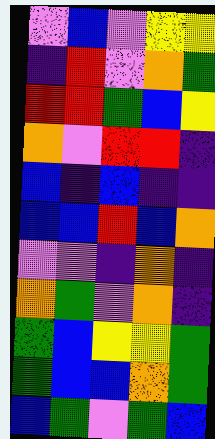[["violet", "blue", "violet", "yellow", "yellow"], ["indigo", "red", "violet", "orange", "green"], ["red", "red", "green", "blue", "yellow"], ["orange", "violet", "red", "red", "indigo"], ["blue", "indigo", "blue", "indigo", "indigo"], ["blue", "blue", "red", "blue", "orange"], ["violet", "violet", "indigo", "orange", "indigo"], ["orange", "green", "violet", "orange", "indigo"], ["green", "blue", "yellow", "yellow", "green"], ["green", "blue", "blue", "orange", "green"], ["blue", "green", "violet", "green", "blue"]]